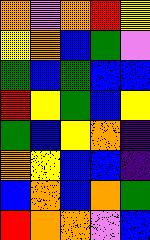[["orange", "violet", "orange", "red", "yellow"], ["yellow", "orange", "blue", "green", "violet"], ["green", "blue", "green", "blue", "blue"], ["red", "yellow", "green", "blue", "yellow"], ["green", "blue", "yellow", "orange", "indigo"], ["orange", "yellow", "blue", "blue", "indigo"], ["blue", "orange", "blue", "orange", "green"], ["red", "orange", "orange", "violet", "blue"]]